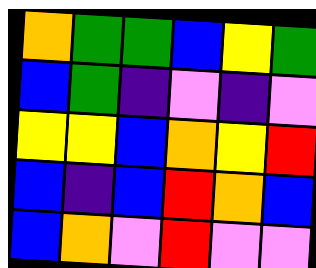[["orange", "green", "green", "blue", "yellow", "green"], ["blue", "green", "indigo", "violet", "indigo", "violet"], ["yellow", "yellow", "blue", "orange", "yellow", "red"], ["blue", "indigo", "blue", "red", "orange", "blue"], ["blue", "orange", "violet", "red", "violet", "violet"]]